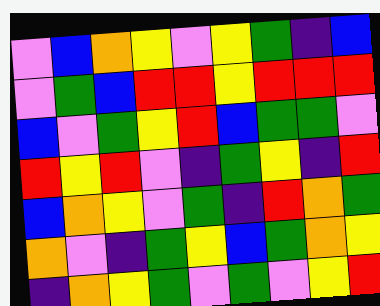[["violet", "blue", "orange", "yellow", "violet", "yellow", "green", "indigo", "blue"], ["violet", "green", "blue", "red", "red", "yellow", "red", "red", "red"], ["blue", "violet", "green", "yellow", "red", "blue", "green", "green", "violet"], ["red", "yellow", "red", "violet", "indigo", "green", "yellow", "indigo", "red"], ["blue", "orange", "yellow", "violet", "green", "indigo", "red", "orange", "green"], ["orange", "violet", "indigo", "green", "yellow", "blue", "green", "orange", "yellow"], ["indigo", "orange", "yellow", "green", "violet", "green", "violet", "yellow", "red"]]